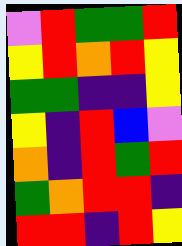[["violet", "red", "green", "green", "red"], ["yellow", "red", "orange", "red", "yellow"], ["green", "green", "indigo", "indigo", "yellow"], ["yellow", "indigo", "red", "blue", "violet"], ["orange", "indigo", "red", "green", "red"], ["green", "orange", "red", "red", "indigo"], ["red", "red", "indigo", "red", "yellow"]]